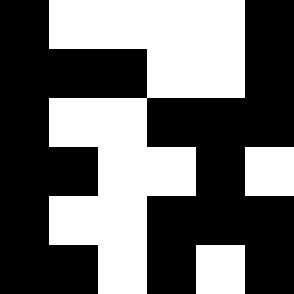[["black", "white", "white", "white", "white", "black"], ["black", "black", "black", "white", "white", "black"], ["black", "white", "white", "black", "black", "black"], ["black", "black", "white", "white", "black", "white"], ["black", "white", "white", "black", "black", "black"], ["black", "black", "white", "black", "white", "black"]]